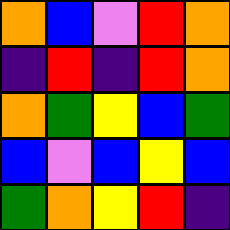[["orange", "blue", "violet", "red", "orange"], ["indigo", "red", "indigo", "red", "orange"], ["orange", "green", "yellow", "blue", "green"], ["blue", "violet", "blue", "yellow", "blue"], ["green", "orange", "yellow", "red", "indigo"]]